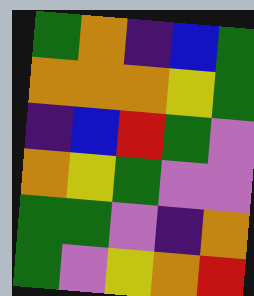[["green", "orange", "indigo", "blue", "green"], ["orange", "orange", "orange", "yellow", "green"], ["indigo", "blue", "red", "green", "violet"], ["orange", "yellow", "green", "violet", "violet"], ["green", "green", "violet", "indigo", "orange"], ["green", "violet", "yellow", "orange", "red"]]